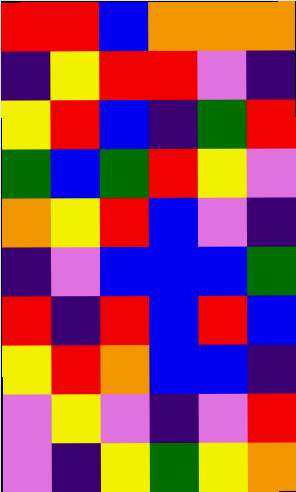[["red", "red", "blue", "orange", "orange", "orange"], ["indigo", "yellow", "red", "red", "violet", "indigo"], ["yellow", "red", "blue", "indigo", "green", "red"], ["green", "blue", "green", "red", "yellow", "violet"], ["orange", "yellow", "red", "blue", "violet", "indigo"], ["indigo", "violet", "blue", "blue", "blue", "green"], ["red", "indigo", "red", "blue", "red", "blue"], ["yellow", "red", "orange", "blue", "blue", "indigo"], ["violet", "yellow", "violet", "indigo", "violet", "red"], ["violet", "indigo", "yellow", "green", "yellow", "orange"]]